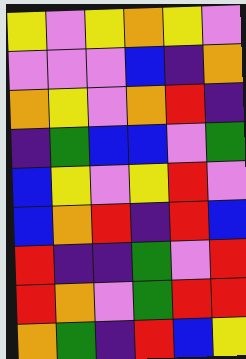[["yellow", "violet", "yellow", "orange", "yellow", "violet"], ["violet", "violet", "violet", "blue", "indigo", "orange"], ["orange", "yellow", "violet", "orange", "red", "indigo"], ["indigo", "green", "blue", "blue", "violet", "green"], ["blue", "yellow", "violet", "yellow", "red", "violet"], ["blue", "orange", "red", "indigo", "red", "blue"], ["red", "indigo", "indigo", "green", "violet", "red"], ["red", "orange", "violet", "green", "red", "red"], ["orange", "green", "indigo", "red", "blue", "yellow"]]